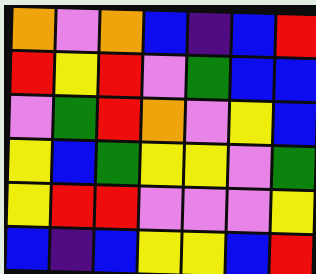[["orange", "violet", "orange", "blue", "indigo", "blue", "red"], ["red", "yellow", "red", "violet", "green", "blue", "blue"], ["violet", "green", "red", "orange", "violet", "yellow", "blue"], ["yellow", "blue", "green", "yellow", "yellow", "violet", "green"], ["yellow", "red", "red", "violet", "violet", "violet", "yellow"], ["blue", "indigo", "blue", "yellow", "yellow", "blue", "red"]]